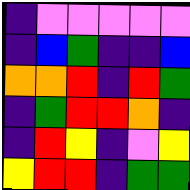[["indigo", "violet", "violet", "violet", "violet", "violet"], ["indigo", "blue", "green", "indigo", "indigo", "blue"], ["orange", "orange", "red", "indigo", "red", "green"], ["indigo", "green", "red", "red", "orange", "indigo"], ["indigo", "red", "yellow", "indigo", "violet", "yellow"], ["yellow", "red", "red", "indigo", "green", "green"]]